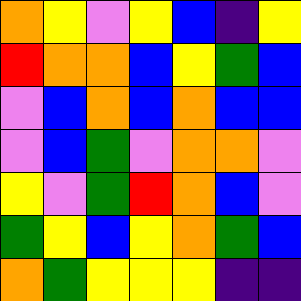[["orange", "yellow", "violet", "yellow", "blue", "indigo", "yellow"], ["red", "orange", "orange", "blue", "yellow", "green", "blue"], ["violet", "blue", "orange", "blue", "orange", "blue", "blue"], ["violet", "blue", "green", "violet", "orange", "orange", "violet"], ["yellow", "violet", "green", "red", "orange", "blue", "violet"], ["green", "yellow", "blue", "yellow", "orange", "green", "blue"], ["orange", "green", "yellow", "yellow", "yellow", "indigo", "indigo"]]